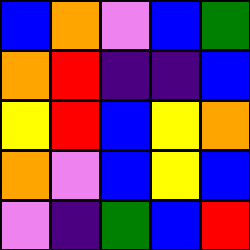[["blue", "orange", "violet", "blue", "green"], ["orange", "red", "indigo", "indigo", "blue"], ["yellow", "red", "blue", "yellow", "orange"], ["orange", "violet", "blue", "yellow", "blue"], ["violet", "indigo", "green", "blue", "red"]]